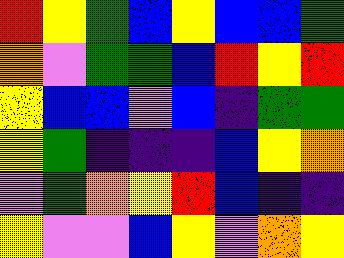[["red", "yellow", "green", "blue", "yellow", "blue", "blue", "green"], ["orange", "violet", "green", "green", "blue", "red", "yellow", "red"], ["yellow", "blue", "blue", "violet", "blue", "indigo", "green", "green"], ["yellow", "green", "indigo", "indigo", "indigo", "blue", "yellow", "orange"], ["violet", "green", "orange", "yellow", "red", "blue", "indigo", "indigo"], ["yellow", "violet", "violet", "blue", "yellow", "violet", "orange", "yellow"]]